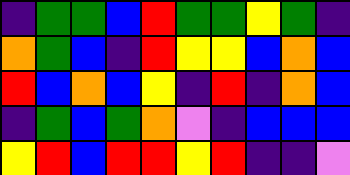[["indigo", "green", "green", "blue", "red", "green", "green", "yellow", "green", "indigo"], ["orange", "green", "blue", "indigo", "red", "yellow", "yellow", "blue", "orange", "blue"], ["red", "blue", "orange", "blue", "yellow", "indigo", "red", "indigo", "orange", "blue"], ["indigo", "green", "blue", "green", "orange", "violet", "indigo", "blue", "blue", "blue"], ["yellow", "red", "blue", "red", "red", "yellow", "red", "indigo", "indigo", "violet"]]